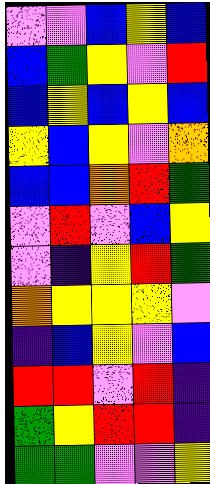[["violet", "violet", "blue", "yellow", "blue"], ["blue", "green", "yellow", "violet", "red"], ["blue", "yellow", "blue", "yellow", "blue"], ["yellow", "blue", "yellow", "violet", "orange"], ["blue", "blue", "orange", "red", "green"], ["violet", "red", "violet", "blue", "yellow"], ["violet", "indigo", "yellow", "red", "green"], ["orange", "yellow", "yellow", "yellow", "violet"], ["indigo", "blue", "yellow", "violet", "blue"], ["red", "red", "violet", "red", "indigo"], ["green", "yellow", "red", "red", "indigo"], ["green", "green", "violet", "violet", "yellow"]]